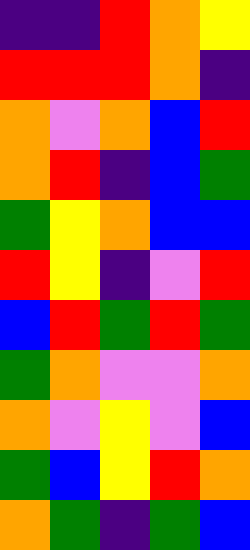[["indigo", "indigo", "red", "orange", "yellow"], ["red", "red", "red", "orange", "indigo"], ["orange", "violet", "orange", "blue", "red"], ["orange", "red", "indigo", "blue", "green"], ["green", "yellow", "orange", "blue", "blue"], ["red", "yellow", "indigo", "violet", "red"], ["blue", "red", "green", "red", "green"], ["green", "orange", "violet", "violet", "orange"], ["orange", "violet", "yellow", "violet", "blue"], ["green", "blue", "yellow", "red", "orange"], ["orange", "green", "indigo", "green", "blue"]]